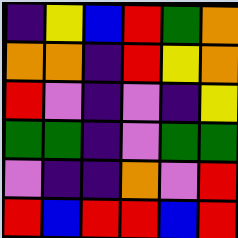[["indigo", "yellow", "blue", "red", "green", "orange"], ["orange", "orange", "indigo", "red", "yellow", "orange"], ["red", "violet", "indigo", "violet", "indigo", "yellow"], ["green", "green", "indigo", "violet", "green", "green"], ["violet", "indigo", "indigo", "orange", "violet", "red"], ["red", "blue", "red", "red", "blue", "red"]]